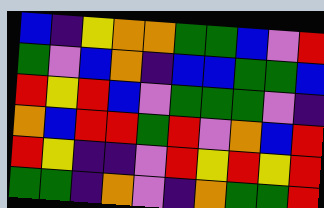[["blue", "indigo", "yellow", "orange", "orange", "green", "green", "blue", "violet", "red"], ["green", "violet", "blue", "orange", "indigo", "blue", "blue", "green", "green", "blue"], ["red", "yellow", "red", "blue", "violet", "green", "green", "green", "violet", "indigo"], ["orange", "blue", "red", "red", "green", "red", "violet", "orange", "blue", "red"], ["red", "yellow", "indigo", "indigo", "violet", "red", "yellow", "red", "yellow", "red"], ["green", "green", "indigo", "orange", "violet", "indigo", "orange", "green", "green", "red"]]